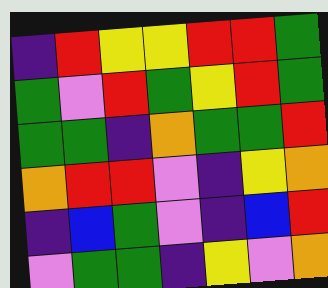[["indigo", "red", "yellow", "yellow", "red", "red", "green"], ["green", "violet", "red", "green", "yellow", "red", "green"], ["green", "green", "indigo", "orange", "green", "green", "red"], ["orange", "red", "red", "violet", "indigo", "yellow", "orange"], ["indigo", "blue", "green", "violet", "indigo", "blue", "red"], ["violet", "green", "green", "indigo", "yellow", "violet", "orange"]]